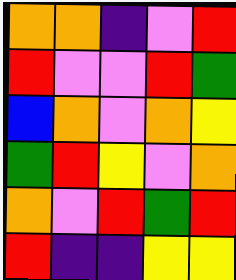[["orange", "orange", "indigo", "violet", "red"], ["red", "violet", "violet", "red", "green"], ["blue", "orange", "violet", "orange", "yellow"], ["green", "red", "yellow", "violet", "orange"], ["orange", "violet", "red", "green", "red"], ["red", "indigo", "indigo", "yellow", "yellow"]]